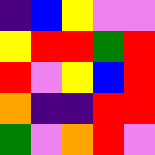[["indigo", "blue", "yellow", "violet", "violet"], ["yellow", "red", "red", "green", "red"], ["red", "violet", "yellow", "blue", "red"], ["orange", "indigo", "indigo", "red", "red"], ["green", "violet", "orange", "red", "violet"]]